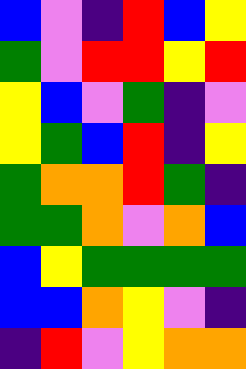[["blue", "violet", "indigo", "red", "blue", "yellow"], ["green", "violet", "red", "red", "yellow", "red"], ["yellow", "blue", "violet", "green", "indigo", "violet"], ["yellow", "green", "blue", "red", "indigo", "yellow"], ["green", "orange", "orange", "red", "green", "indigo"], ["green", "green", "orange", "violet", "orange", "blue"], ["blue", "yellow", "green", "green", "green", "green"], ["blue", "blue", "orange", "yellow", "violet", "indigo"], ["indigo", "red", "violet", "yellow", "orange", "orange"]]